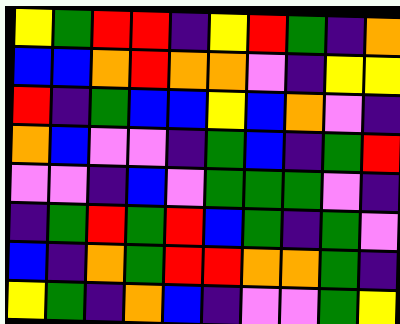[["yellow", "green", "red", "red", "indigo", "yellow", "red", "green", "indigo", "orange"], ["blue", "blue", "orange", "red", "orange", "orange", "violet", "indigo", "yellow", "yellow"], ["red", "indigo", "green", "blue", "blue", "yellow", "blue", "orange", "violet", "indigo"], ["orange", "blue", "violet", "violet", "indigo", "green", "blue", "indigo", "green", "red"], ["violet", "violet", "indigo", "blue", "violet", "green", "green", "green", "violet", "indigo"], ["indigo", "green", "red", "green", "red", "blue", "green", "indigo", "green", "violet"], ["blue", "indigo", "orange", "green", "red", "red", "orange", "orange", "green", "indigo"], ["yellow", "green", "indigo", "orange", "blue", "indigo", "violet", "violet", "green", "yellow"]]